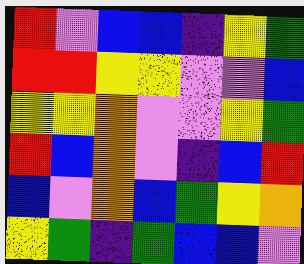[["red", "violet", "blue", "blue", "indigo", "yellow", "green"], ["red", "red", "yellow", "yellow", "violet", "violet", "blue"], ["yellow", "yellow", "orange", "violet", "violet", "yellow", "green"], ["red", "blue", "orange", "violet", "indigo", "blue", "red"], ["blue", "violet", "orange", "blue", "green", "yellow", "orange"], ["yellow", "green", "indigo", "green", "blue", "blue", "violet"]]